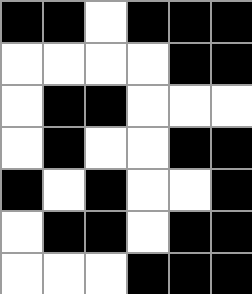[["black", "black", "white", "black", "black", "black"], ["white", "white", "white", "white", "black", "black"], ["white", "black", "black", "white", "white", "white"], ["white", "black", "white", "white", "black", "black"], ["black", "white", "black", "white", "white", "black"], ["white", "black", "black", "white", "black", "black"], ["white", "white", "white", "black", "black", "black"]]